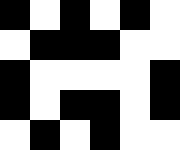[["black", "white", "black", "white", "black", "white"], ["white", "black", "black", "black", "white", "white"], ["black", "white", "white", "white", "white", "black"], ["black", "white", "black", "black", "white", "black"], ["white", "black", "white", "black", "white", "white"]]